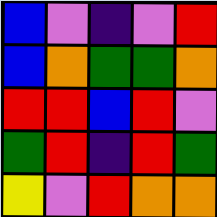[["blue", "violet", "indigo", "violet", "red"], ["blue", "orange", "green", "green", "orange"], ["red", "red", "blue", "red", "violet"], ["green", "red", "indigo", "red", "green"], ["yellow", "violet", "red", "orange", "orange"]]